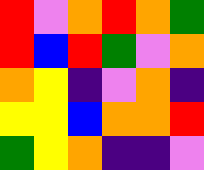[["red", "violet", "orange", "red", "orange", "green"], ["red", "blue", "red", "green", "violet", "orange"], ["orange", "yellow", "indigo", "violet", "orange", "indigo"], ["yellow", "yellow", "blue", "orange", "orange", "red"], ["green", "yellow", "orange", "indigo", "indigo", "violet"]]